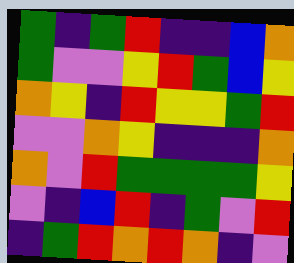[["green", "indigo", "green", "red", "indigo", "indigo", "blue", "orange"], ["green", "violet", "violet", "yellow", "red", "green", "blue", "yellow"], ["orange", "yellow", "indigo", "red", "yellow", "yellow", "green", "red"], ["violet", "violet", "orange", "yellow", "indigo", "indigo", "indigo", "orange"], ["orange", "violet", "red", "green", "green", "green", "green", "yellow"], ["violet", "indigo", "blue", "red", "indigo", "green", "violet", "red"], ["indigo", "green", "red", "orange", "red", "orange", "indigo", "violet"]]